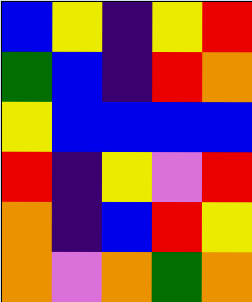[["blue", "yellow", "indigo", "yellow", "red"], ["green", "blue", "indigo", "red", "orange"], ["yellow", "blue", "blue", "blue", "blue"], ["red", "indigo", "yellow", "violet", "red"], ["orange", "indigo", "blue", "red", "yellow"], ["orange", "violet", "orange", "green", "orange"]]